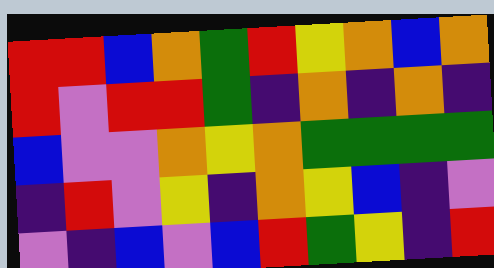[["red", "red", "blue", "orange", "green", "red", "yellow", "orange", "blue", "orange"], ["red", "violet", "red", "red", "green", "indigo", "orange", "indigo", "orange", "indigo"], ["blue", "violet", "violet", "orange", "yellow", "orange", "green", "green", "green", "green"], ["indigo", "red", "violet", "yellow", "indigo", "orange", "yellow", "blue", "indigo", "violet"], ["violet", "indigo", "blue", "violet", "blue", "red", "green", "yellow", "indigo", "red"]]